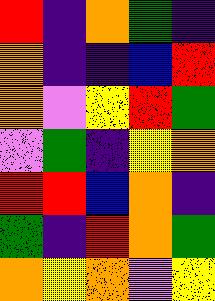[["red", "indigo", "orange", "green", "indigo"], ["orange", "indigo", "indigo", "blue", "red"], ["orange", "violet", "yellow", "red", "green"], ["violet", "green", "indigo", "yellow", "orange"], ["red", "red", "blue", "orange", "indigo"], ["green", "indigo", "red", "orange", "green"], ["orange", "yellow", "orange", "violet", "yellow"]]